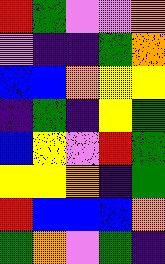[["red", "green", "violet", "violet", "orange"], ["violet", "indigo", "indigo", "green", "orange"], ["blue", "blue", "orange", "yellow", "yellow"], ["indigo", "green", "indigo", "yellow", "green"], ["blue", "yellow", "violet", "red", "green"], ["yellow", "yellow", "orange", "indigo", "green"], ["red", "blue", "blue", "blue", "orange"], ["green", "orange", "violet", "green", "indigo"]]